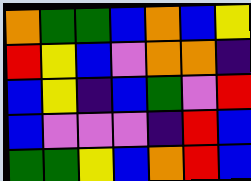[["orange", "green", "green", "blue", "orange", "blue", "yellow"], ["red", "yellow", "blue", "violet", "orange", "orange", "indigo"], ["blue", "yellow", "indigo", "blue", "green", "violet", "red"], ["blue", "violet", "violet", "violet", "indigo", "red", "blue"], ["green", "green", "yellow", "blue", "orange", "red", "blue"]]